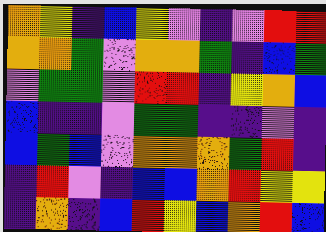[["orange", "yellow", "indigo", "blue", "yellow", "violet", "indigo", "violet", "red", "red"], ["orange", "orange", "green", "violet", "orange", "orange", "green", "indigo", "blue", "green"], ["violet", "green", "green", "violet", "red", "red", "indigo", "yellow", "orange", "blue"], ["blue", "indigo", "indigo", "violet", "green", "green", "indigo", "indigo", "violet", "indigo"], ["blue", "green", "blue", "violet", "orange", "orange", "orange", "green", "red", "indigo"], ["indigo", "red", "violet", "indigo", "blue", "blue", "orange", "red", "yellow", "yellow"], ["indigo", "orange", "indigo", "blue", "red", "yellow", "blue", "orange", "red", "blue"]]